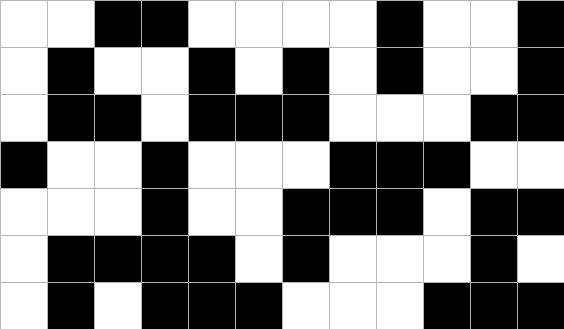[["white", "white", "black", "black", "white", "white", "white", "white", "black", "white", "white", "black"], ["white", "black", "white", "white", "black", "white", "black", "white", "black", "white", "white", "black"], ["white", "black", "black", "white", "black", "black", "black", "white", "white", "white", "black", "black"], ["black", "white", "white", "black", "white", "white", "white", "black", "black", "black", "white", "white"], ["white", "white", "white", "black", "white", "white", "black", "black", "black", "white", "black", "black"], ["white", "black", "black", "black", "black", "white", "black", "white", "white", "white", "black", "white"], ["white", "black", "white", "black", "black", "black", "white", "white", "white", "black", "black", "black"]]